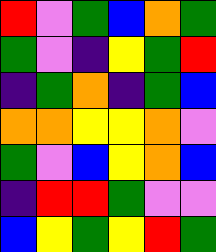[["red", "violet", "green", "blue", "orange", "green"], ["green", "violet", "indigo", "yellow", "green", "red"], ["indigo", "green", "orange", "indigo", "green", "blue"], ["orange", "orange", "yellow", "yellow", "orange", "violet"], ["green", "violet", "blue", "yellow", "orange", "blue"], ["indigo", "red", "red", "green", "violet", "violet"], ["blue", "yellow", "green", "yellow", "red", "green"]]